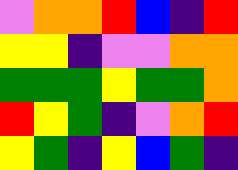[["violet", "orange", "orange", "red", "blue", "indigo", "red"], ["yellow", "yellow", "indigo", "violet", "violet", "orange", "orange"], ["green", "green", "green", "yellow", "green", "green", "orange"], ["red", "yellow", "green", "indigo", "violet", "orange", "red"], ["yellow", "green", "indigo", "yellow", "blue", "green", "indigo"]]